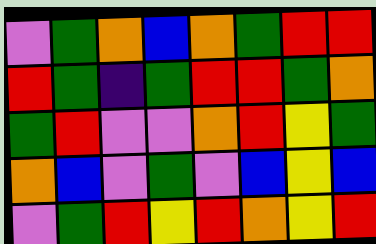[["violet", "green", "orange", "blue", "orange", "green", "red", "red"], ["red", "green", "indigo", "green", "red", "red", "green", "orange"], ["green", "red", "violet", "violet", "orange", "red", "yellow", "green"], ["orange", "blue", "violet", "green", "violet", "blue", "yellow", "blue"], ["violet", "green", "red", "yellow", "red", "orange", "yellow", "red"]]